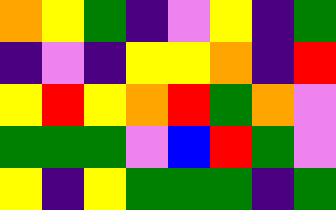[["orange", "yellow", "green", "indigo", "violet", "yellow", "indigo", "green"], ["indigo", "violet", "indigo", "yellow", "yellow", "orange", "indigo", "red"], ["yellow", "red", "yellow", "orange", "red", "green", "orange", "violet"], ["green", "green", "green", "violet", "blue", "red", "green", "violet"], ["yellow", "indigo", "yellow", "green", "green", "green", "indigo", "green"]]